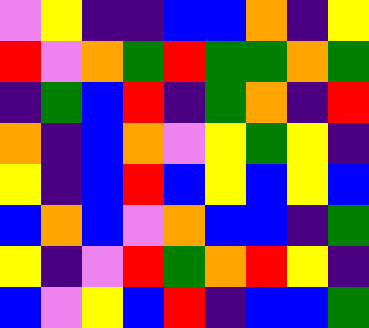[["violet", "yellow", "indigo", "indigo", "blue", "blue", "orange", "indigo", "yellow"], ["red", "violet", "orange", "green", "red", "green", "green", "orange", "green"], ["indigo", "green", "blue", "red", "indigo", "green", "orange", "indigo", "red"], ["orange", "indigo", "blue", "orange", "violet", "yellow", "green", "yellow", "indigo"], ["yellow", "indigo", "blue", "red", "blue", "yellow", "blue", "yellow", "blue"], ["blue", "orange", "blue", "violet", "orange", "blue", "blue", "indigo", "green"], ["yellow", "indigo", "violet", "red", "green", "orange", "red", "yellow", "indigo"], ["blue", "violet", "yellow", "blue", "red", "indigo", "blue", "blue", "green"]]